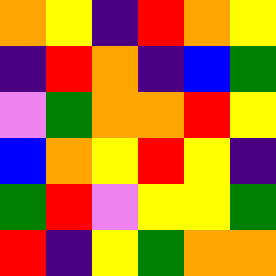[["orange", "yellow", "indigo", "red", "orange", "yellow"], ["indigo", "red", "orange", "indigo", "blue", "green"], ["violet", "green", "orange", "orange", "red", "yellow"], ["blue", "orange", "yellow", "red", "yellow", "indigo"], ["green", "red", "violet", "yellow", "yellow", "green"], ["red", "indigo", "yellow", "green", "orange", "orange"]]